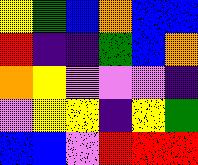[["yellow", "green", "blue", "orange", "blue", "blue"], ["red", "indigo", "indigo", "green", "blue", "orange"], ["orange", "yellow", "violet", "violet", "violet", "indigo"], ["violet", "yellow", "yellow", "indigo", "yellow", "green"], ["blue", "blue", "violet", "red", "red", "red"]]